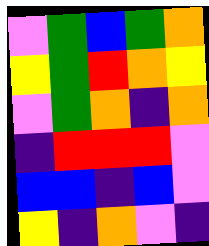[["violet", "green", "blue", "green", "orange"], ["yellow", "green", "red", "orange", "yellow"], ["violet", "green", "orange", "indigo", "orange"], ["indigo", "red", "red", "red", "violet"], ["blue", "blue", "indigo", "blue", "violet"], ["yellow", "indigo", "orange", "violet", "indigo"]]